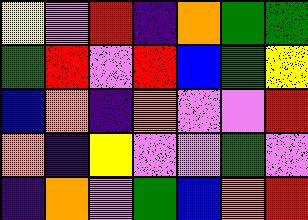[["yellow", "violet", "red", "indigo", "orange", "green", "green"], ["green", "red", "violet", "red", "blue", "green", "yellow"], ["blue", "orange", "indigo", "orange", "violet", "violet", "red"], ["orange", "indigo", "yellow", "violet", "violet", "green", "violet"], ["indigo", "orange", "violet", "green", "blue", "orange", "red"]]